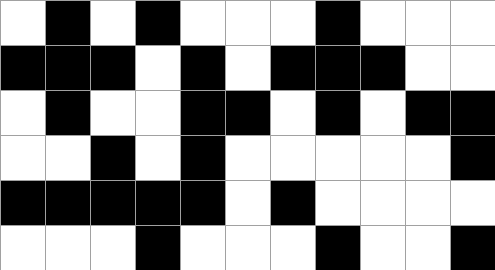[["white", "black", "white", "black", "white", "white", "white", "black", "white", "white", "white"], ["black", "black", "black", "white", "black", "white", "black", "black", "black", "white", "white"], ["white", "black", "white", "white", "black", "black", "white", "black", "white", "black", "black"], ["white", "white", "black", "white", "black", "white", "white", "white", "white", "white", "black"], ["black", "black", "black", "black", "black", "white", "black", "white", "white", "white", "white"], ["white", "white", "white", "black", "white", "white", "white", "black", "white", "white", "black"]]